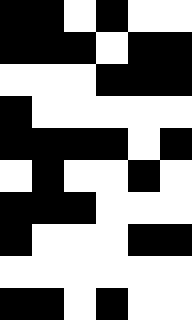[["black", "black", "white", "black", "white", "white"], ["black", "black", "black", "white", "black", "black"], ["white", "white", "white", "black", "black", "black"], ["black", "white", "white", "white", "white", "white"], ["black", "black", "black", "black", "white", "black"], ["white", "black", "white", "white", "black", "white"], ["black", "black", "black", "white", "white", "white"], ["black", "white", "white", "white", "black", "black"], ["white", "white", "white", "white", "white", "white"], ["black", "black", "white", "black", "white", "white"]]